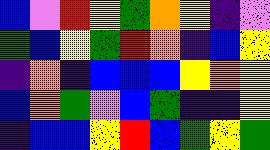[["blue", "violet", "red", "yellow", "green", "orange", "yellow", "indigo", "violet"], ["green", "blue", "yellow", "green", "red", "orange", "indigo", "blue", "yellow"], ["indigo", "orange", "indigo", "blue", "blue", "blue", "yellow", "orange", "yellow"], ["blue", "orange", "green", "violet", "blue", "green", "indigo", "indigo", "yellow"], ["indigo", "blue", "blue", "yellow", "red", "blue", "green", "yellow", "green"]]